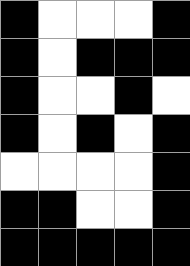[["black", "white", "white", "white", "black"], ["black", "white", "black", "black", "black"], ["black", "white", "white", "black", "white"], ["black", "white", "black", "white", "black"], ["white", "white", "white", "white", "black"], ["black", "black", "white", "white", "black"], ["black", "black", "black", "black", "black"]]